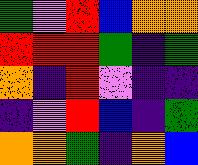[["green", "violet", "red", "blue", "orange", "orange"], ["red", "red", "red", "green", "indigo", "green"], ["orange", "indigo", "red", "violet", "indigo", "indigo"], ["indigo", "violet", "red", "blue", "indigo", "green"], ["orange", "orange", "green", "indigo", "orange", "blue"]]